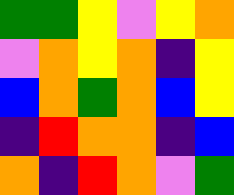[["green", "green", "yellow", "violet", "yellow", "orange"], ["violet", "orange", "yellow", "orange", "indigo", "yellow"], ["blue", "orange", "green", "orange", "blue", "yellow"], ["indigo", "red", "orange", "orange", "indigo", "blue"], ["orange", "indigo", "red", "orange", "violet", "green"]]